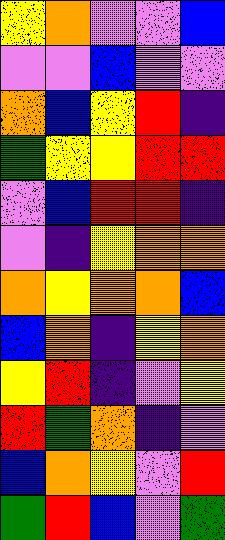[["yellow", "orange", "violet", "violet", "blue"], ["violet", "violet", "blue", "violet", "violet"], ["orange", "blue", "yellow", "red", "indigo"], ["green", "yellow", "yellow", "red", "red"], ["violet", "blue", "red", "red", "indigo"], ["violet", "indigo", "yellow", "orange", "orange"], ["orange", "yellow", "orange", "orange", "blue"], ["blue", "orange", "indigo", "yellow", "orange"], ["yellow", "red", "indigo", "violet", "yellow"], ["red", "green", "orange", "indigo", "violet"], ["blue", "orange", "yellow", "violet", "red"], ["green", "red", "blue", "violet", "green"]]